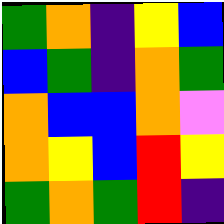[["green", "orange", "indigo", "yellow", "blue"], ["blue", "green", "indigo", "orange", "green"], ["orange", "blue", "blue", "orange", "violet"], ["orange", "yellow", "blue", "red", "yellow"], ["green", "orange", "green", "red", "indigo"]]